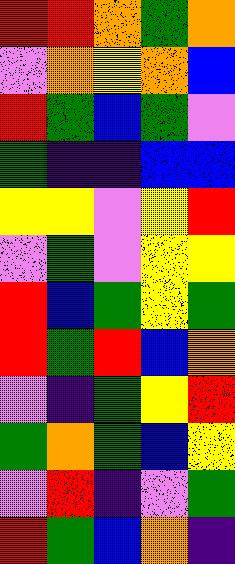[["red", "red", "orange", "green", "orange"], ["violet", "orange", "yellow", "orange", "blue"], ["red", "green", "blue", "green", "violet"], ["green", "indigo", "indigo", "blue", "blue"], ["yellow", "yellow", "violet", "yellow", "red"], ["violet", "green", "violet", "yellow", "yellow"], ["red", "blue", "green", "yellow", "green"], ["red", "green", "red", "blue", "orange"], ["violet", "indigo", "green", "yellow", "red"], ["green", "orange", "green", "blue", "yellow"], ["violet", "red", "indigo", "violet", "green"], ["red", "green", "blue", "orange", "indigo"]]